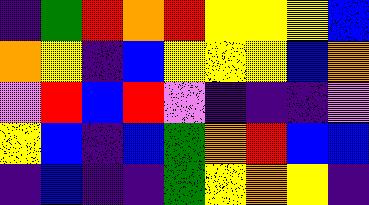[["indigo", "green", "red", "orange", "red", "yellow", "yellow", "yellow", "blue"], ["orange", "yellow", "indigo", "blue", "yellow", "yellow", "yellow", "blue", "orange"], ["violet", "red", "blue", "red", "violet", "indigo", "indigo", "indigo", "violet"], ["yellow", "blue", "indigo", "blue", "green", "orange", "red", "blue", "blue"], ["indigo", "blue", "indigo", "indigo", "green", "yellow", "orange", "yellow", "indigo"]]